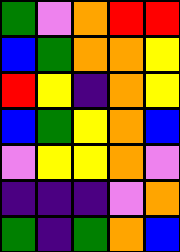[["green", "violet", "orange", "red", "red"], ["blue", "green", "orange", "orange", "yellow"], ["red", "yellow", "indigo", "orange", "yellow"], ["blue", "green", "yellow", "orange", "blue"], ["violet", "yellow", "yellow", "orange", "violet"], ["indigo", "indigo", "indigo", "violet", "orange"], ["green", "indigo", "green", "orange", "blue"]]